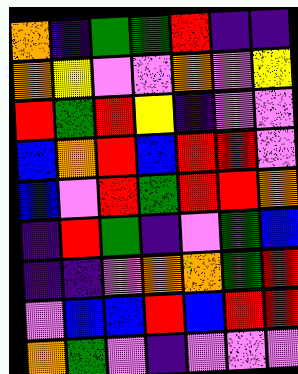[["orange", "indigo", "green", "green", "red", "indigo", "indigo"], ["orange", "yellow", "violet", "violet", "orange", "violet", "yellow"], ["red", "green", "red", "yellow", "indigo", "violet", "violet"], ["blue", "orange", "red", "blue", "red", "red", "violet"], ["blue", "violet", "red", "green", "red", "red", "orange"], ["indigo", "red", "green", "indigo", "violet", "green", "blue"], ["indigo", "indigo", "violet", "orange", "orange", "green", "red"], ["violet", "blue", "blue", "red", "blue", "red", "red"], ["orange", "green", "violet", "indigo", "violet", "violet", "violet"]]